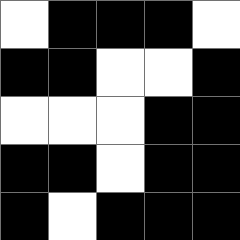[["white", "black", "black", "black", "white"], ["black", "black", "white", "white", "black"], ["white", "white", "white", "black", "black"], ["black", "black", "white", "black", "black"], ["black", "white", "black", "black", "black"]]